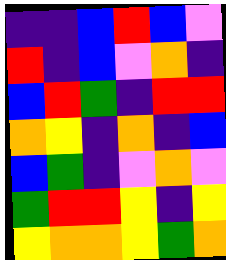[["indigo", "indigo", "blue", "red", "blue", "violet"], ["red", "indigo", "blue", "violet", "orange", "indigo"], ["blue", "red", "green", "indigo", "red", "red"], ["orange", "yellow", "indigo", "orange", "indigo", "blue"], ["blue", "green", "indigo", "violet", "orange", "violet"], ["green", "red", "red", "yellow", "indigo", "yellow"], ["yellow", "orange", "orange", "yellow", "green", "orange"]]